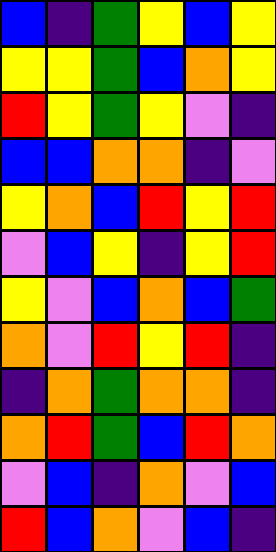[["blue", "indigo", "green", "yellow", "blue", "yellow"], ["yellow", "yellow", "green", "blue", "orange", "yellow"], ["red", "yellow", "green", "yellow", "violet", "indigo"], ["blue", "blue", "orange", "orange", "indigo", "violet"], ["yellow", "orange", "blue", "red", "yellow", "red"], ["violet", "blue", "yellow", "indigo", "yellow", "red"], ["yellow", "violet", "blue", "orange", "blue", "green"], ["orange", "violet", "red", "yellow", "red", "indigo"], ["indigo", "orange", "green", "orange", "orange", "indigo"], ["orange", "red", "green", "blue", "red", "orange"], ["violet", "blue", "indigo", "orange", "violet", "blue"], ["red", "blue", "orange", "violet", "blue", "indigo"]]